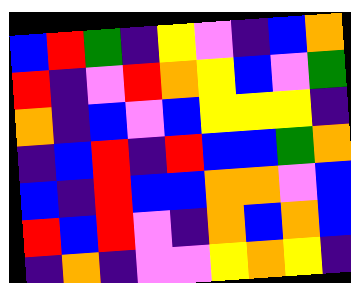[["blue", "red", "green", "indigo", "yellow", "violet", "indigo", "blue", "orange"], ["red", "indigo", "violet", "red", "orange", "yellow", "blue", "violet", "green"], ["orange", "indigo", "blue", "violet", "blue", "yellow", "yellow", "yellow", "indigo"], ["indigo", "blue", "red", "indigo", "red", "blue", "blue", "green", "orange"], ["blue", "indigo", "red", "blue", "blue", "orange", "orange", "violet", "blue"], ["red", "blue", "red", "violet", "indigo", "orange", "blue", "orange", "blue"], ["indigo", "orange", "indigo", "violet", "violet", "yellow", "orange", "yellow", "indigo"]]